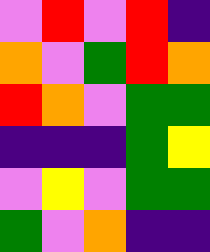[["violet", "red", "violet", "red", "indigo"], ["orange", "violet", "green", "red", "orange"], ["red", "orange", "violet", "green", "green"], ["indigo", "indigo", "indigo", "green", "yellow"], ["violet", "yellow", "violet", "green", "green"], ["green", "violet", "orange", "indigo", "indigo"]]